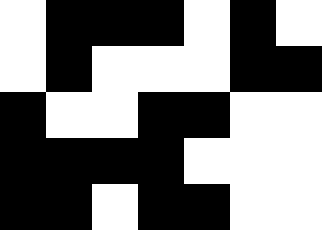[["white", "black", "black", "black", "white", "black", "white"], ["white", "black", "white", "white", "white", "black", "black"], ["black", "white", "white", "black", "black", "white", "white"], ["black", "black", "black", "black", "white", "white", "white"], ["black", "black", "white", "black", "black", "white", "white"]]